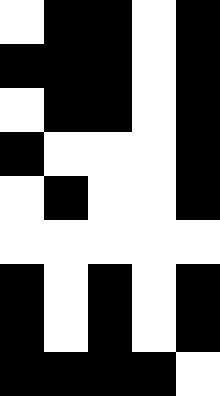[["white", "black", "black", "white", "black"], ["black", "black", "black", "white", "black"], ["white", "black", "black", "white", "black"], ["black", "white", "white", "white", "black"], ["white", "black", "white", "white", "black"], ["white", "white", "white", "white", "white"], ["black", "white", "black", "white", "black"], ["black", "white", "black", "white", "black"], ["black", "black", "black", "black", "white"]]